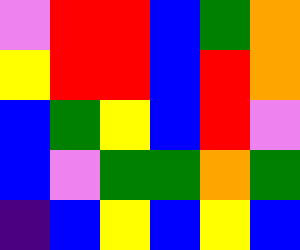[["violet", "red", "red", "blue", "green", "orange"], ["yellow", "red", "red", "blue", "red", "orange"], ["blue", "green", "yellow", "blue", "red", "violet"], ["blue", "violet", "green", "green", "orange", "green"], ["indigo", "blue", "yellow", "blue", "yellow", "blue"]]